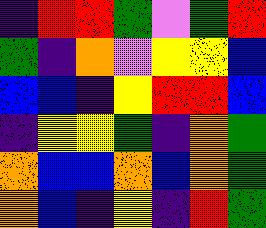[["indigo", "red", "red", "green", "violet", "green", "red"], ["green", "indigo", "orange", "violet", "yellow", "yellow", "blue"], ["blue", "blue", "indigo", "yellow", "red", "red", "blue"], ["indigo", "yellow", "yellow", "green", "indigo", "orange", "green"], ["orange", "blue", "blue", "orange", "blue", "orange", "green"], ["orange", "blue", "indigo", "yellow", "indigo", "red", "green"]]